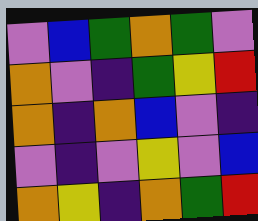[["violet", "blue", "green", "orange", "green", "violet"], ["orange", "violet", "indigo", "green", "yellow", "red"], ["orange", "indigo", "orange", "blue", "violet", "indigo"], ["violet", "indigo", "violet", "yellow", "violet", "blue"], ["orange", "yellow", "indigo", "orange", "green", "red"]]